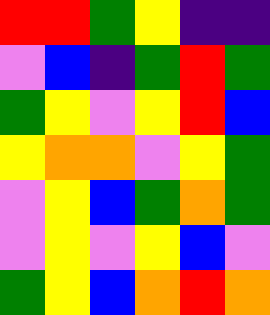[["red", "red", "green", "yellow", "indigo", "indigo"], ["violet", "blue", "indigo", "green", "red", "green"], ["green", "yellow", "violet", "yellow", "red", "blue"], ["yellow", "orange", "orange", "violet", "yellow", "green"], ["violet", "yellow", "blue", "green", "orange", "green"], ["violet", "yellow", "violet", "yellow", "blue", "violet"], ["green", "yellow", "blue", "orange", "red", "orange"]]